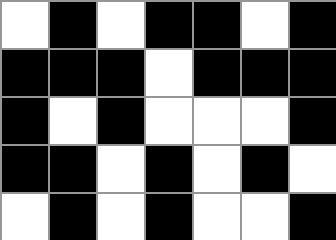[["white", "black", "white", "black", "black", "white", "black"], ["black", "black", "black", "white", "black", "black", "black"], ["black", "white", "black", "white", "white", "white", "black"], ["black", "black", "white", "black", "white", "black", "white"], ["white", "black", "white", "black", "white", "white", "black"]]